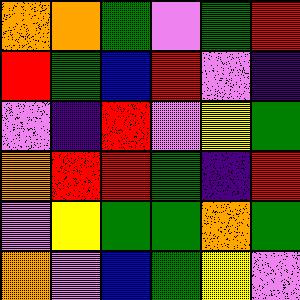[["orange", "orange", "green", "violet", "green", "red"], ["red", "green", "blue", "red", "violet", "indigo"], ["violet", "indigo", "red", "violet", "yellow", "green"], ["orange", "red", "red", "green", "indigo", "red"], ["violet", "yellow", "green", "green", "orange", "green"], ["orange", "violet", "blue", "green", "yellow", "violet"]]